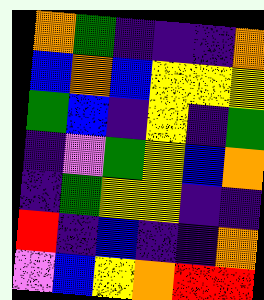[["orange", "green", "indigo", "indigo", "indigo", "orange"], ["blue", "orange", "blue", "yellow", "yellow", "yellow"], ["green", "blue", "indigo", "yellow", "indigo", "green"], ["indigo", "violet", "green", "yellow", "blue", "orange"], ["indigo", "green", "yellow", "yellow", "indigo", "indigo"], ["red", "indigo", "blue", "indigo", "indigo", "orange"], ["violet", "blue", "yellow", "orange", "red", "red"]]